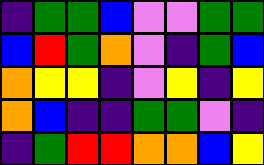[["indigo", "green", "green", "blue", "violet", "violet", "green", "green"], ["blue", "red", "green", "orange", "violet", "indigo", "green", "blue"], ["orange", "yellow", "yellow", "indigo", "violet", "yellow", "indigo", "yellow"], ["orange", "blue", "indigo", "indigo", "green", "green", "violet", "indigo"], ["indigo", "green", "red", "red", "orange", "orange", "blue", "yellow"]]